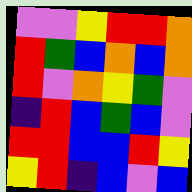[["violet", "violet", "yellow", "red", "red", "orange"], ["red", "green", "blue", "orange", "blue", "orange"], ["red", "violet", "orange", "yellow", "green", "violet"], ["indigo", "red", "blue", "green", "blue", "violet"], ["red", "red", "blue", "blue", "red", "yellow"], ["yellow", "red", "indigo", "blue", "violet", "blue"]]